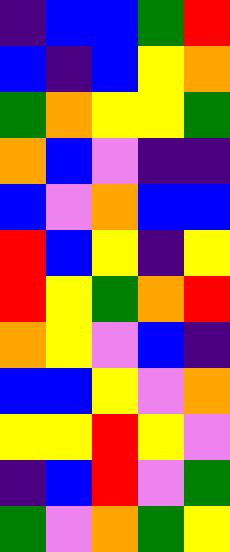[["indigo", "blue", "blue", "green", "red"], ["blue", "indigo", "blue", "yellow", "orange"], ["green", "orange", "yellow", "yellow", "green"], ["orange", "blue", "violet", "indigo", "indigo"], ["blue", "violet", "orange", "blue", "blue"], ["red", "blue", "yellow", "indigo", "yellow"], ["red", "yellow", "green", "orange", "red"], ["orange", "yellow", "violet", "blue", "indigo"], ["blue", "blue", "yellow", "violet", "orange"], ["yellow", "yellow", "red", "yellow", "violet"], ["indigo", "blue", "red", "violet", "green"], ["green", "violet", "orange", "green", "yellow"]]